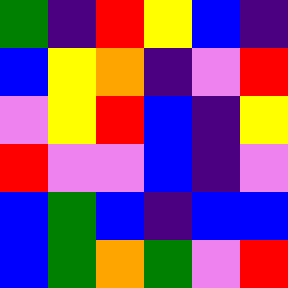[["green", "indigo", "red", "yellow", "blue", "indigo"], ["blue", "yellow", "orange", "indigo", "violet", "red"], ["violet", "yellow", "red", "blue", "indigo", "yellow"], ["red", "violet", "violet", "blue", "indigo", "violet"], ["blue", "green", "blue", "indigo", "blue", "blue"], ["blue", "green", "orange", "green", "violet", "red"]]